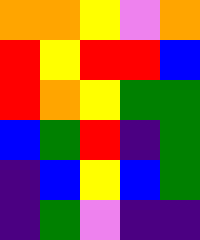[["orange", "orange", "yellow", "violet", "orange"], ["red", "yellow", "red", "red", "blue"], ["red", "orange", "yellow", "green", "green"], ["blue", "green", "red", "indigo", "green"], ["indigo", "blue", "yellow", "blue", "green"], ["indigo", "green", "violet", "indigo", "indigo"]]